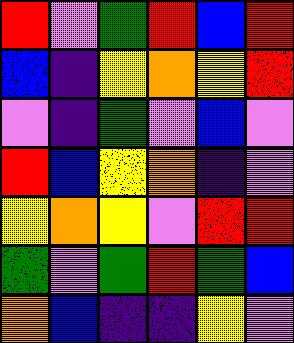[["red", "violet", "green", "red", "blue", "red"], ["blue", "indigo", "yellow", "orange", "yellow", "red"], ["violet", "indigo", "green", "violet", "blue", "violet"], ["red", "blue", "yellow", "orange", "indigo", "violet"], ["yellow", "orange", "yellow", "violet", "red", "red"], ["green", "violet", "green", "red", "green", "blue"], ["orange", "blue", "indigo", "indigo", "yellow", "violet"]]